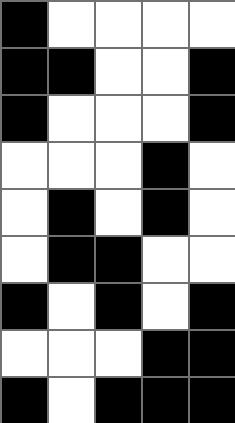[["black", "white", "white", "white", "white"], ["black", "black", "white", "white", "black"], ["black", "white", "white", "white", "black"], ["white", "white", "white", "black", "white"], ["white", "black", "white", "black", "white"], ["white", "black", "black", "white", "white"], ["black", "white", "black", "white", "black"], ["white", "white", "white", "black", "black"], ["black", "white", "black", "black", "black"]]